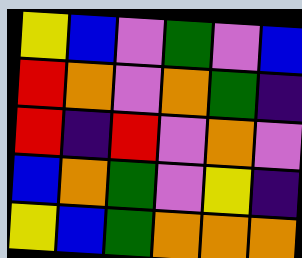[["yellow", "blue", "violet", "green", "violet", "blue"], ["red", "orange", "violet", "orange", "green", "indigo"], ["red", "indigo", "red", "violet", "orange", "violet"], ["blue", "orange", "green", "violet", "yellow", "indigo"], ["yellow", "blue", "green", "orange", "orange", "orange"]]